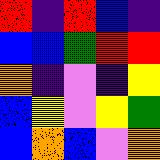[["red", "indigo", "red", "blue", "indigo"], ["blue", "blue", "green", "red", "red"], ["orange", "indigo", "violet", "indigo", "yellow"], ["blue", "yellow", "violet", "yellow", "green"], ["blue", "orange", "blue", "violet", "orange"]]